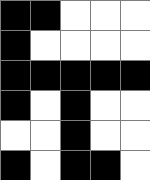[["black", "black", "white", "white", "white"], ["black", "white", "white", "white", "white"], ["black", "black", "black", "black", "black"], ["black", "white", "black", "white", "white"], ["white", "white", "black", "white", "white"], ["black", "white", "black", "black", "white"]]